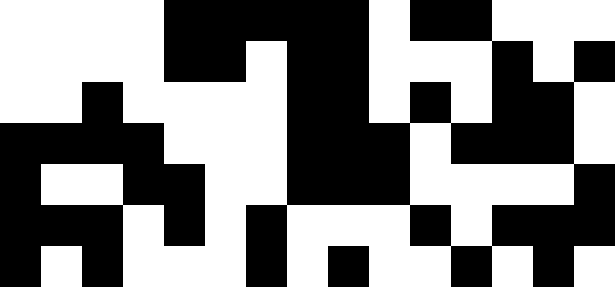[["white", "white", "white", "white", "black", "black", "black", "black", "black", "white", "black", "black", "white", "white", "white"], ["white", "white", "white", "white", "black", "black", "white", "black", "black", "white", "white", "white", "black", "white", "black"], ["white", "white", "black", "white", "white", "white", "white", "black", "black", "white", "black", "white", "black", "black", "white"], ["black", "black", "black", "black", "white", "white", "white", "black", "black", "black", "white", "black", "black", "black", "white"], ["black", "white", "white", "black", "black", "white", "white", "black", "black", "black", "white", "white", "white", "white", "black"], ["black", "black", "black", "white", "black", "white", "black", "white", "white", "white", "black", "white", "black", "black", "black"], ["black", "white", "black", "white", "white", "white", "black", "white", "black", "white", "white", "black", "white", "black", "white"]]